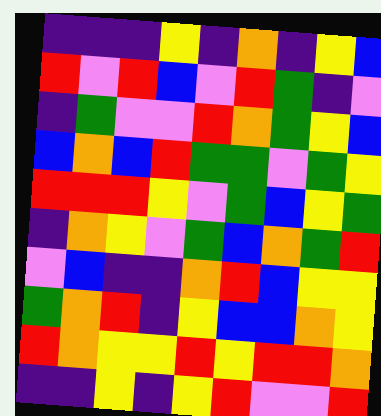[["indigo", "indigo", "indigo", "yellow", "indigo", "orange", "indigo", "yellow", "blue"], ["red", "violet", "red", "blue", "violet", "red", "green", "indigo", "violet"], ["indigo", "green", "violet", "violet", "red", "orange", "green", "yellow", "blue"], ["blue", "orange", "blue", "red", "green", "green", "violet", "green", "yellow"], ["red", "red", "red", "yellow", "violet", "green", "blue", "yellow", "green"], ["indigo", "orange", "yellow", "violet", "green", "blue", "orange", "green", "red"], ["violet", "blue", "indigo", "indigo", "orange", "red", "blue", "yellow", "yellow"], ["green", "orange", "red", "indigo", "yellow", "blue", "blue", "orange", "yellow"], ["red", "orange", "yellow", "yellow", "red", "yellow", "red", "red", "orange"], ["indigo", "indigo", "yellow", "indigo", "yellow", "red", "violet", "violet", "red"]]